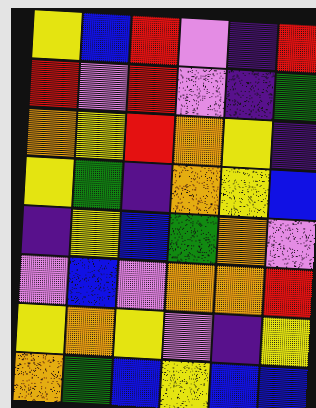[["yellow", "blue", "red", "violet", "indigo", "red"], ["red", "violet", "red", "violet", "indigo", "green"], ["orange", "yellow", "red", "orange", "yellow", "indigo"], ["yellow", "green", "indigo", "orange", "yellow", "blue"], ["indigo", "yellow", "blue", "green", "orange", "violet"], ["violet", "blue", "violet", "orange", "orange", "red"], ["yellow", "orange", "yellow", "violet", "indigo", "yellow"], ["orange", "green", "blue", "yellow", "blue", "blue"]]